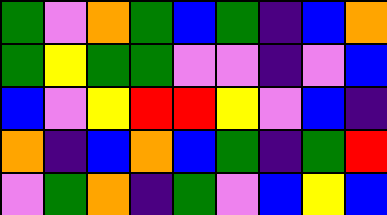[["green", "violet", "orange", "green", "blue", "green", "indigo", "blue", "orange"], ["green", "yellow", "green", "green", "violet", "violet", "indigo", "violet", "blue"], ["blue", "violet", "yellow", "red", "red", "yellow", "violet", "blue", "indigo"], ["orange", "indigo", "blue", "orange", "blue", "green", "indigo", "green", "red"], ["violet", "green", "orange", "indigo", "green", "violet", "blue", "yellow", "blue"]]